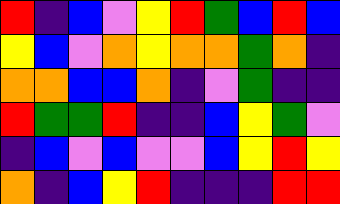[["red", "indigo", "blue", "violet", "yellow", "red", "green", "blue", "red", "blue"], ["yellow", "blue", "violet", "orange", "yellow", "orange", "orange", "green", "orange", "indigo"], ["orange", "orange", "blue", "blue", "orange", "indigo", "violet", "green", "indigo", "indigo"], ["red", "green", "green", "red", "indigo", "indigo", "blue", "yellow", "green", "violet"], ["indigo", "blue", "violet", "blue", "violet", "violet", "blue", "yellow", "red", "yellow"], ["orange", "indigo", "blue", "yellow", "red", "indigo", "indigo", "indigo", "red", "red"]]